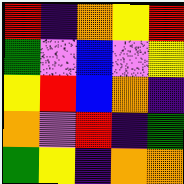[["red", "indigo", "orange", "yellow", "red"], ["green", "violet", "blue", "violet", "yellow"], ["yellow", "red", "blue", "orange", "indigo"], ["orange", "violet", "red", "indigo", "green"], ["green", "yellow", "indigo", "orange", "orange"]]